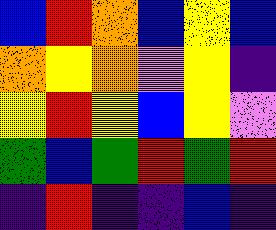[["blue", "red", "orange", "blue", "yellow", "blue"], ["orange", "yellow", "orange", "violet", "yellow", "indigo"], ["yellow", "red", "yellow", "blue", "yellow", "violet"], ["green", "blue", "green", "red", "green", "red"], ["indigo", "red", "indigo", "indigo", "blue", "indigo"]]